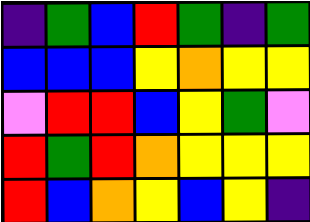[["indigo", "green", "blue", "red", "green", "indigo", "green"], ["blue", "blue", "blue", "yellow", "orange", "yellow", "yellow"], ["violet", "red", "red", "blue", "yellow", "green", "violet"], ["red", "green", "red", "orange", "yellow", "yellow", "yellow"], ["red", "blue", "orange", "yellow", "blue", "yellow", "indigo"]]